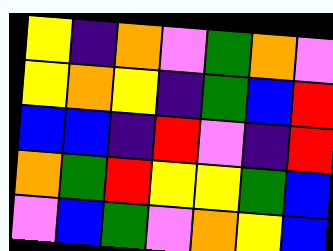[["yellow", "indigo", "orange", "violet", "green", "orange", "violet"], ["yellow", "orange", "yellow", "indigo", "green", "blue", "red"], ["blue", "blue", "indigo", "red", "violet", "indigo", "red"], ["orange", "green", "red", "yellow", "yellow", "green", "blue"], ["violet", "blue", "green", "violet", "orange", "yellow", "blue"]]